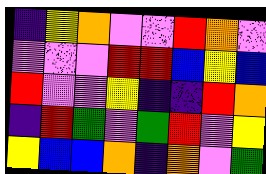[["indigo", "yellow", "orange", "violet", "violet", "red", "orange", "violet"], ["violet", "violet", "violet", "red", "red", "blue", "yellow", "blue"], ["red", "violet", "violet", "yellow", "indigo", "indigo", "red", "orange"], ["indigo", "red", "green", "violet", "green", "red", "violet", "yellow"], ["yellow", "blue", "blue", "orange", "indigo", "orange", "violet", "green"]]